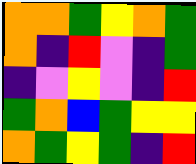[["orange", "orange", "green", "yellow", "orange", "green"], ["orange", "indigo", "red", "violet", "indigo", "green"], ["indigo", "violet", "yellow", "violet", "indigo", "red"], ["green", "orange", "blue", "green", "yellow", "yellow"], ["orange", "green", "yellow", "green", "indigo", "red"]]